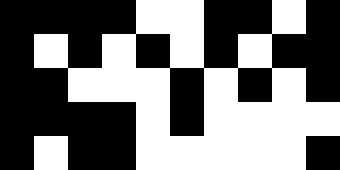[["black", "black", "black", "black", "white", "white", "black", "black", "white", "black"], ["black", "white", "black", "white", "black", "white", "black", "white", "black", "black"], ["black", "black", "white", "white", "white", "black", "white", "black", "white", "black"], ["black", "black", "black", "black", "white", "black", "white", "white", "white", "white"], ["black", "white", "black", "black", "white", "white", "white", "white", "white", "black"]]